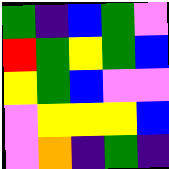[["green", "indigo", "blue", "green", "violet"], ["red", "green", "yellow", "green", "blue"], ["yellow", "green", "blue", "violet", "violet"], ["violet", "yellow", "yellow", "yellow", "blue"], ["violet", "orange", "indigo", "green", "indigo"]]